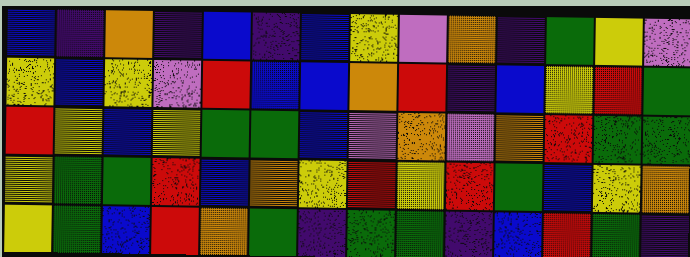[["blue", "indigo", "orange", "indigo", "blue", "indigo", "blue", "yellow", "violet", "orange", "indigo", "green", "yellow", "violet"], ["yellow", "blue", "yellow", "violet", "red", "blue", "blue", "orange", "red", "indigo", "blue", "yellow", "red", "green"], ["red", "yellow", "blue", "yellow", "green", "green", "blue", "violet", "orange", "violet", "orange", "red", "green", "green"], ["yellow", "green", "green", "red", "blue", "orange", "yellow", "red", "yellow", "red", "green", "blue", "yellow", "orange"], ["yellow", "green", "blue", "red", "orange", "green", "indigo", "green", "green", "indigo", "blue", "red", "green", "indigo"]]